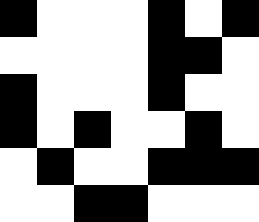[["black", "white", "white", "white", "black", "white", "black"], ["white", "white", "white", "white", "black", "black", "white"], ["black", "white", "white", "white", "black", "white", "white"], ["black", "white", "black", "white", "white", "black", "white"], ["white", "black", "white", "white", "black", "black", "black"], ["white", "white", "black", "black", "white", "white", "white"]]